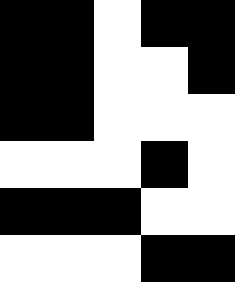[["black", "black", "white", "black", "black"], ["black", "black", "white", "white", "black"], ["black", "black", "white", "white", "white"], ["white", "white", "white", "black", "white"], ["black", "black", "black", "white", "white"], ["white", "white", "white", "black", "black"]]